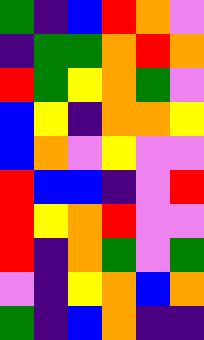[["green", "indigo", "blue", "red", "orange", "violet"], ["indigo", "green", "green", "orange", "red", "orange"], ["red", "green", "yellow", "orange", "green", "violet"], ["blue", "yellow", "indigo", "orange", "orange", "yellow"], ["blue", "orange", "violet", "yellow", "violet", "violet"], ["red", "blue", "blue", "indigo", "violet", "red"], ["red", "yellow", "orange", "red", "violet", "violet"], ["red", "indigo", "orange", "green", "violet", "green"], ["violet", "indigo", "yellow", "orange", "blue", "orange"], ["green", "indigo", "blue", "orange", "indigo", "indigo"]]